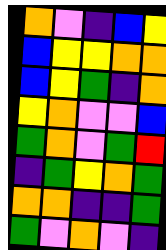[["orange", "violet", "indigo", "blue", "yellow"], ["blue", "yellow", "yellow", "orange", "orange"], ["blue", "yellow", "green", "indigo", "orange"], ["yellow", "orange", "violet", "violet", "blue"], ["green", "orange", "violet", "green", "red"], ["indigo", "green", "yellow", "orange", "green"], ["orange", "orange", "indigo", "indigo", "green"], ["green", "violet", "orange", "violet", "indigo"]]